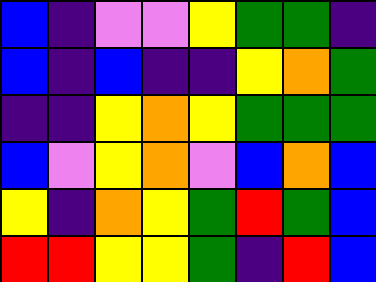[["blue", "indigo", "violet", "violet", "yellow", "green", "green", "indigo"], ["blue", "indigo", "blue", "indigo", "indigo", "yellow", "orange", "green"], ["indigo", "indigo", "yellow", "orange", "yellow", "green", "green", "green"], ["blue", "violet", "yellow", "orange", "violet", "blue", "orange", "blue"], ["yellow", "indigo", "orange", "yellow", "green", "red", "green", "blue"], ["red", "red", "yellow", "yellow", "green", "indigo", "red", "blue"]]